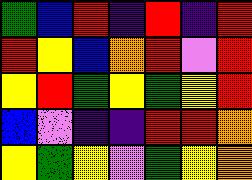[["green", "blue", "red", "indigo", "red", "indigo", "red"], ["red", "yellow", "blue", "orange", "red", "violet", "red"], ["yellow", "red", "green", "yellow", "green", "yellow", "red"], ["blue", "violet", "indigo", "indigo", "red", "red", "orange"], ["yellow", "green", "yellow", "violet", "green", "yellow", "orange"]]